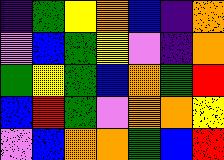[["indigo", "green", "yellow", "orange", "blue", "indigo", "orange"], ["violet", "blue", "green", "yellow", "violet", "indigo", "orange"], ["green", "yellow", "green", "blue", "orange", "green", "red"], ["blue", "red", "green", "violet", "orange", "orange", "yellow"], ["violet", "blue", "orange", "orange", "green", "blue", "red"]]